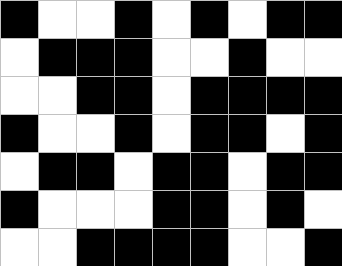[["black", "white", "white", "black", "white", "black", "white", "black", "black"], ["white", "black", "black", "black", "white", "white", "black", "white", "white"], ["white", "white", "black", "black", "white", "black", "black", "black", "black"], ["black", "white", "white", "black", "white", "black", "black", "white", "black"], ["white", "black", "black", "white", "black", "black", "white", "black", "black"], ["black", "white", "white", "white", "black", "black", "white", "black", "white"], ["white", "white", "black", "black", "black", "black", "white", "white", "black"]]